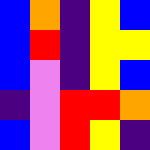[["blue", "orange", "indigo", "yellow", "blue"], ["blue", "red", "indigo", "yellow", "yellow"], ["blue", "violet", "indigo", "yellow", "blue"], ["indigo", "violet", "red", "red", "orange"], ["blue", "violet", "red", "yellow", "indigo"]]